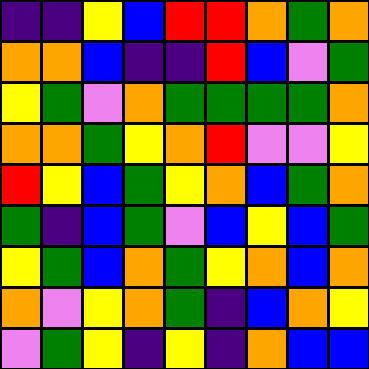[["indigo", "indigo", "yellow", "blue", "red", "red", "orange", "green", "orange"], ["orange", "orange", "blue", "indigo", "indigo", "red", "blue", "violet", "green"], ["yellow", "green", "violet", "orange", "green", "green", "green", "green", "orange"], ["orange", "orange", "green", "yellow", "orange", "red", "violet", "violet", "yellow"], ["red", "yellow", "blue", "green", "yellow", "orange", "blue", "green", "orange"], ["green", "indigo", "blue", "green", "violet", "blue", "yellow", "blue", "green"], ["yellow", "green", "blue", "orange", "green", "yellow", "orange", "blue", "orange"], ["orange", "violet", "yellow", "orange", "green", "indigo", "blue", "orange", "yellow"], ["violet", "green", "yellow", "indigo", "yellow", "indigo", "orange", "blue", "blue"]]